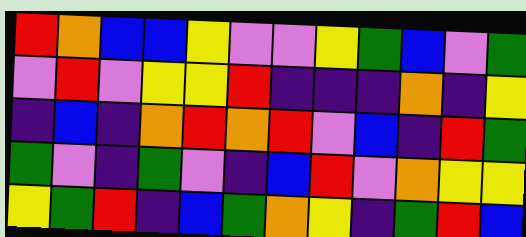[["red", "orange", "blue", "blue", "yellow", "violet", "violet", "yellow", "green", "blue", "violet", "green"], ["violet", "red", "violet", "yellow", "yellow", "red", "indigo", "indigo", "indigo", "orange", "indigo", "yellow"], ["indigo", "blue", "indigo", "orange", "red", "orange", "red", "violet", "blue", "indigo", "red", "green"], ["green", "violet", "indigo", "green", "violet", "indigo", "blue", "red", "violet", "orange", "yellow", "yellow"], ["yellow", "green", "red", "indigo", "blue", "green", "orange", "yellow", "indigo", "green", "red", "blue"]]